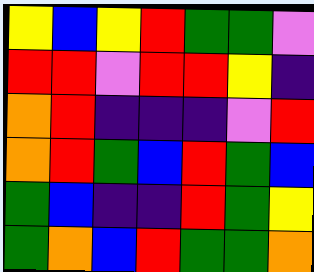[["yellow", "blue", "yellow", "red", "green", "green", "violet"], ["red", "red", "violet", "red", "red", "yellow", "indigo"], ["orange", "red", "indigo", "indigo", "indigo", "violet", "red"], ["orange", "red", "green", "blue", "red", "green", "blue"], ["green", "blue", "indigo", "indigo", "red", "green", "yellow"], ["green", "orange", "blue", "red", "green", "green", "orange"]]